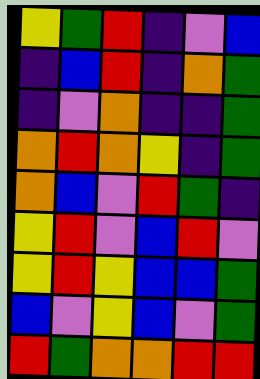[["yellow", "green", "red", "indigo", "violet", "blue"], ["indigo", "blue", "red", "indigo", "orange", "green"], ["indigo", "violet", "orange", "indigo", "indigo", "green"], ["orange", "red", "orange", "yellow", "indigo", "green"], ["orange", "blue", "violet", "red", "green", "indigo"], ["yellow", "red", "violet", "blue", "red", "violet"], ["yellow", "red", "yellow", "blue", "blue", "green"], ["blue", "violet", "yellow", "blue", "violet", "green"], ["red", "green", "orange", "orange", "red", "red"]]